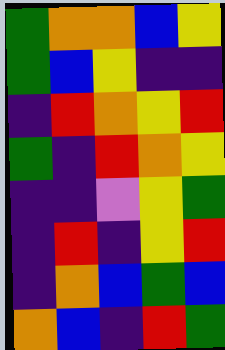[["green", "orange", "orange", "blue", "yellow"], ["green", "blue", "yellow", "indigo", "indigo"], ["indigo", "red", "orange", "yellow", "red"], ["green", "indigo", "red", "orange", "yellow"], ["indigo", "indigo", "violet", "yellow", "green"], ["indigo", "red", "indigo", "yellow", "red"], ["indigo", "orange", "blue", "green", "blue"], ["orange", "blue", "indigo", "red", "green"]]